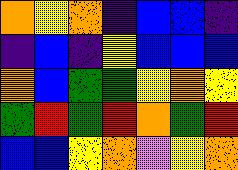[["orange", "yellow", "orange", "indigo", "blue", "blue", "indigo"], ["indigo", "blue", "indigo", "yellow", "blue", "blue", "blue"], ["orange", "blue", "green", "green", "yellow", "orange", "yellow"], ["green", "red", "green", "red", "orange", "green", "red"], ["blue", "blue", "yellow", "orange", "violet", "yellow", "orange"]]